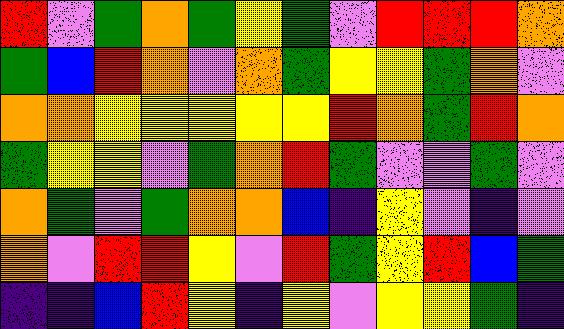[["red", "violet", "green", "orange", "green", "yellow", "green", "violet", "red", "red", "red", "orange"], ["green", "blue", "red", "orange", "violet", "orange", "green", "yellow", "yellow", "green", "orange", "violet"], ["orange", "orange", "yellow", "yellow", "yellow", "yellow", "yellow", "red", "orange", "green", "red", "orange"], ["green", "yellow", "yellow", "violet", "green", "orange", "red", "green", "violet", "violet", "green", "violet"], ["orange", "green", "violet", "green", "orange", "orange", "blue", "indigo", "yellow", "violet", "indigo", "violet"], ["orange", "violet", "red", "red", "yellow", "violet", "red", "green", "yellow", "red", "blue", "green"], ["indigo", "indigo", "blue", "red", "yellow", "indigo", "yellow", "violet", "yellow", "yellow", "green", "indigo"]]